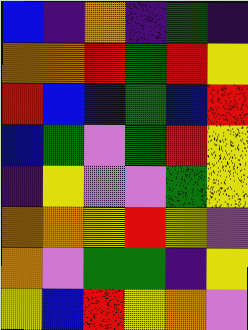[["blue", "indigo", "orange", "indigo", "green", "indigo"], ["orange", "orange", "red", "green", "red", "yellow"], ["red", "blue", "blue", "green", "blue", "red"], ["blue", "green", "violet", "green", "red", "yellow"], ["indigo", "yellow", "violet", "violet", "green", "yellow"], ["orange", "orange", "yellow", "red", "yellow", "violet"], ["orange", "violet", "green", "green", "indigo", "yellow"], ["yellow", "blue", "red", "yellow", "orange", "violet"]]